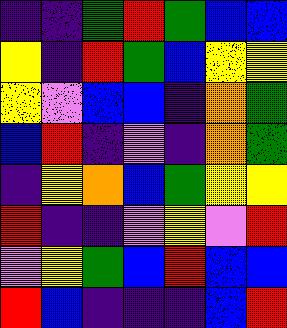[["indigo", "indigo", "green", "red", "green", "blue", "blue"], ["yellow", "indigo", "red", "green", "blue", "yellow", "yellow"], ["yellow", "violet", "blue", "blue", "indigo", "orange", "green"], ["blue", "red", "indigo", "violet", "indigo", "orange", "green"], ["indigo", "yellow", "orange", "blue", "green", "yellow", "yellow"], ["red", "indigo", "indigo", "violet", "yellow", "violet", "red"], ["violet", "yellow", "green", "blue", "red", "blue", "blue"], ["red", "blue", "indigo", "indigo", "indigo", "blue", "red"]]